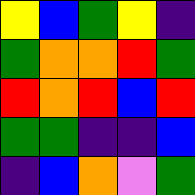[["yellow", "blue", "green", "yellow", "indigo"], ["green", "orange", "orange", "red", "green"], ["red", "orange", "red", "blue", "red"], ["green", "green", "indigo", "indigo", "blue"], ["indigo", "blue", "orange", "violet", "green"]]